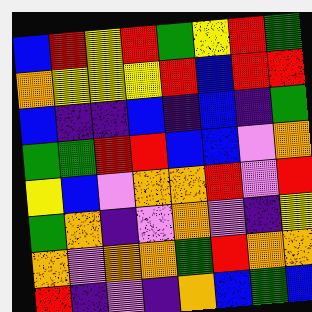[["blue", "red", "yellow", "red", "green", "yellow", "red", "green"], ["orange", "yellow", "yellow", "yellow", "red", "blue", "red", "red"], ["blue", "indigo", "indigo", "blue", "indigo", "blue", "indigo", "green"], ["green", "green", "red", "red", "blue", "blue", "violet", "orange"], ["yellow", "blue", "violet", "orange", "orange", "red", "violet", "red"], ["green", "orange", "indigo", "violet", "orange", "violet", "indigo", "yellow"], ["orange", "violet", "orange", "orange", "green", "red", "orange", "orange"], ["red", "indigo", "violet", "indigo", "orange", "blue", "green", "blue"]]